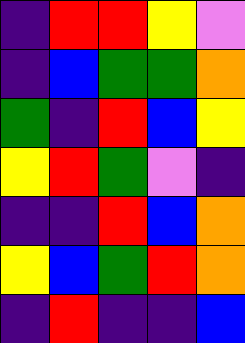[["indigo", "red", "red", "yellow", "violet"], ["indigo", "blue", "green", "green", "orange"], ["green", "indigo", "red", "blue", "yellow"], ["yellow", "red", "green", "violet", "indigo"], ["indigo", "indigo", "red", "blue", "orange"], ["yellow", "blue", "green", "red", "orange"], ["indigo", "red", "indigo", "indigo", "blue"]]